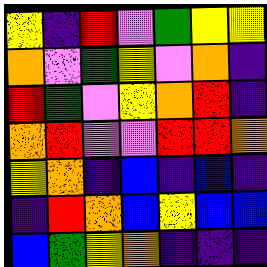[["yellow", "indigo", "red", "violet", "green", "yellow", "yellow"], ["orange", "violet", "green", "yellow", "violet", "orange", "indigo"], ["red", "green", "violet", "yellow", "orange", "red", "indigo"], ["orange", "red", "violet", "violet", "red", "red", "orange"], ["yellow", "orange", "indigo", "blue", "indigo", "blue", "indigo"], ["indigo", "red", "orange", "blue", "yellow", "blue", "blue"], ["blue", "green", "yellow", "orange", "indigo", "indigo", "indigo"]]